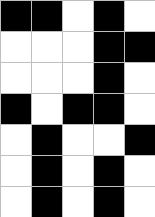[["black", "black", "white", "black", "white"], ["white", "white", "white", "black", "black"], ["white", "white", "white", "black", "white"], ["black", "white", "black", "black", "white"], ["white", "black", "white", "white", "black"], ["white", "black", "white", "black", "white"], ["white", "black", "white", "black", "white"]]